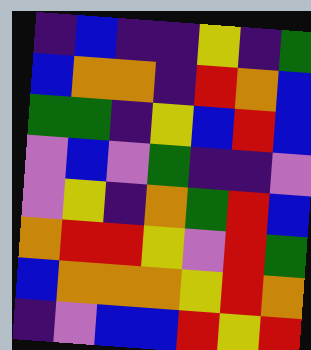[["indigo", "blue", "indigo", "indigo", "yellow", "indigo", "green"], ["blue", "orange", "orange", "indigo", "red", "orange", "blue"], ["green", "green", "indigo", "yellow", "blue", "red", "blue"], ["violet", "blue", "violet", "green", "indigo", "indigo", "violet"], ["violet", "yellow", "indigo", "orange", "green", "red", "blue"], ["orange", "red", "red", "yellow", "violet", "red", "green"], ["blue", "orange", "orange", "orange", "yellow", "red", "orange"], ["indigo", "violet", "blue", "blue", "red", "yellow", "red"]]